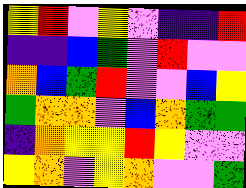[["yellow", "red", "violet", "yellow", "violet", "indigo", "indigo", "red"], ["indigo", "indigo", "blue", "green", "violet", "red", "violet", "violet"], ["orange", "blue", "green", "red", "violet", "violet", "blue", "yellow"], ["green", "orange", "orange", "violet", "blue", "orange", "green", "green"], ["indigo", "orange", "yellow", "yellow", "red", "yellow", "violet", "violet"], ["yellow", "orange", "violet", "yellow", "orange", "violet", "violet", "green"]]